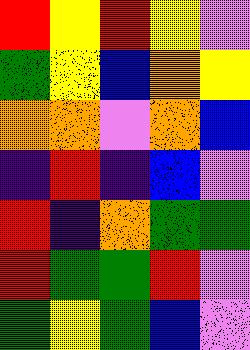[["red", "yellow", "red", "yellow", "violet"], ["green", "yellow", "blue", "orange", "yellow"], ["orange", "orange", "violet", "orange", "blue"], ["indigo", "red", "indigo", "blue", "violet"], ["red", "indigo", "orange", "green", "green"], ["red", "green", "green", "red", "violet"], ["green", "yellow", "green", "blue", "violet"]]